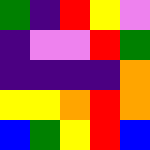[["green", "indigo", "red", "yellow", "violet"], ["indigo", "violet", "violet", "red", "green"], ["indigo", "indigo", "indigo", "indigo", "orange"], ["yellow", "yellow", "orange", "red", "orange"], ["blue", "green", "yellow", "red", "blue"]]